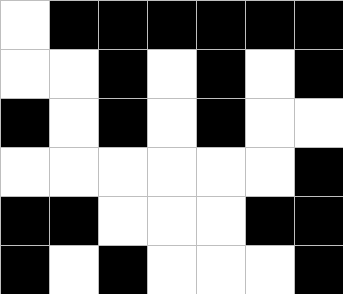[["white", "black", "black", "black", "black", "black", "black"], ["white", "white", "black", "white", "black", "white", "black"], ["black", "white", "black", "white", "black", "white", "white"], ["white", "white", "white", "white", "white", "white", "black"], ["black", "black", "white", "white", "white", "black", "black"], ["black", "white", "black", "white", "white", "white", "black"]]